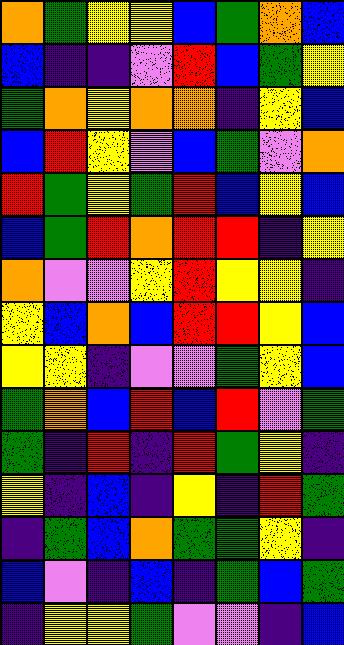[["orange", "green", "yellow", "yellow", "blue", "green", "orange", "blue"], ["blue", "indigo", "indigo", "violet", "red", "blue", "green", "yellow"], ["green", "orange", "yellow", "orange", "orange", "indigo", "yellow", "blue"], ["blue", "red", "yellow", "violet", "blue", "green", "violet", "orange"], ["red", "green", "yellow", "green", "red", "blue", "yellow", "blue"], ["blue", "green", "red", "orange", "red", "red", "indigo", "yellow"], ["orange", "violet", "violet", "yellow", "red", "yellow", "yellow", "indigo"], ["yellow", "blue", "orange", "blue", "red", "red", "yellow", "blue"], ["yellow", "yellow", "indigo", "violet", "violet", "green", "yellow", "blue"], ["green", "orange", "blue", "red", "blue", "red", "violet", "green"], ["green", "indigo", "red", "indigo", "red", "green", "yellow", "indigo"], ["yellow", "indigo", "blue", "indigo", "yellow", "indigo", "red", "green"], ["indigo", "green", "blue", "orange", "green", "green", "yellow", "indigo"], ["blue", "violet", "indigo", "blue", "indigo", "green", "blue", "green"], ["indigo", "yellow", "yellow", "green", "violet", "violet", "indigo", "blue"]]